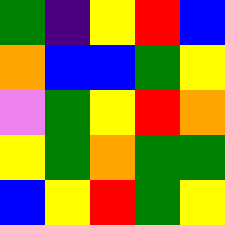[["green", "indigo", "yellow", "red", "blue"], ["orange", "blue", "blue", "green", "yellow"], ["violet", "green", "yellow", "red", "orange"], ["yellow", "green", "orange", "green", "green"], ["blue", "yellow", "red", "green", "yellow"]]